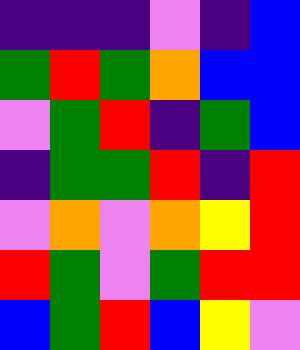[["indigo", "indigo", "indigo", "violet", "indigo", "blue"], ["green", "red", "green", "orange", "blue", "blue"], ["violet", "green", "red", "indigo", "green", "blue"], ["indigo", "green", "green", "red", "indigo", "red"], ["violet", "orange", "violet", "orange", "yellow", "red"], ["red", "green", "violet", "green", "red", "red"], ["blue", "green", "red", "blue", "yellow", "violet"]]